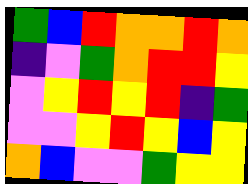[["green", "blue", "red", "orange", "orange", "red", "orange"], ["indigo", "violet", "green", "orange", "red", "red", "yellow"], ["violet", "yellow", "red", "yellow", "red", "indigo", "green"], ["violet", "violet", "yellow", "red", "yellow", "blue", "yellow"], ["orange", "blue", "violet", "violet", "green", "yellow", "yellow"]]